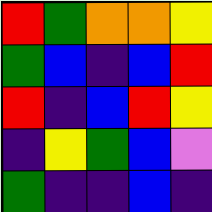[["red", "green", "orange", "orange", "yellow"], ["green", "blue", "indigo", "blue", "red"], ["red", "indigo", "blue", "red", "yellow"], ["indigo", "yellow", "green", "blue", "violet"], ["green", "indigo", "indigo", "blue", "indigo"]]